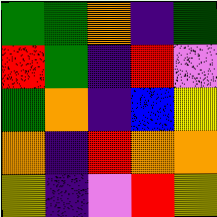[["green", "green", "orange", "indigo", "green"], ["red", "green", "indigo", "red", "violet"], ["green", "orange", "indigo", "blue", "yellow"], ["orange", "indigo", "red", "orange", "orange"], ["yellow", "indigo", "violet", "red", "yellow"]]